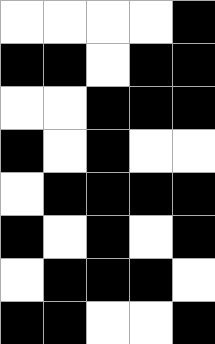[["white", "white", "white", "white", "black"], ["black", "black", "white", "black", "black"], ["white", "white", "black", "black", "black"], ["black", "white", "black", "white", "white"], ["white", "black", "black", "black", "black"], ["black", "white", "black", "white", "black"], ["white", "black", "black", "black", "white"], ["black", "black", "white", "white", "black"]]